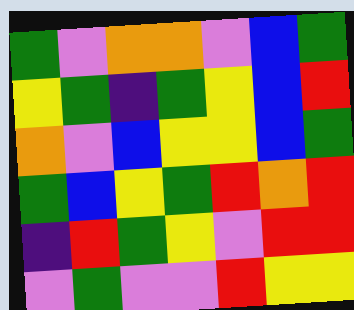[["green", "violet", "orange", "orange", "violet", "blue", "green"], ["yellow", "green", "indigo", "green", "yellow", "blue", "red"], ["orange", "violet", "blue", "yellow", "yellow", "blue", "green"], ["green", "blue", "yellow", "green", "red", "orange", "red"], ["indigo", "red", "green", "yellow", "violet", "red", "red"], ["violet", "green", "violet", "violet", "red", "yellow", "yellow"]]